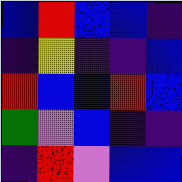[["blue", "red", "blue", "blue", "indigo"], ["indigo", "yellow", "indigo", "indigo", "blue"], ["red", "blue", "blue", "red", "blue"], ["green", "violet", "blue", "indigo", "indigo"], ["indigo", "red", "violet", "blue", "blue"]]